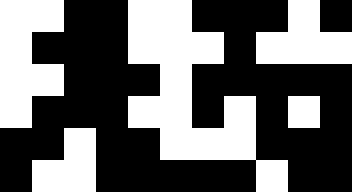[["white", "white", "black", "black", "white", "white", "black", "black", "black", "white", "black"], ["white", "black", "black", "black", "white", "white", "white", "black", "white", "white", "white"], ["white", "white", "black", "black", "black", "white", "black", "black", "black", "black", "black"], ["white", "black", "black", "black", "white", "white", "black", "white", "black", "white", "black"], ["black", "black", "white", "black", "black", "white", "white", "white", "black", "black", "black"], ["black", "white", "white", "black", "black", "black", "black", "black", "white", "black", "black"]]